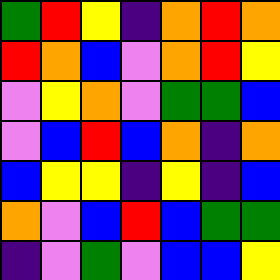[["green", "red", "yellow", "indigo", "orange", "red", "orange"], ["red", "orange", "blue", "violet", "orange", "red", "yellow"], ["violet", "yellow", "orange", "violet", "green", "green", "blue"], ["violet", "blue", "red", "blue", "orange", "indigo", "orange"], ["blue", "yellow", "yellow", "indigo", "yellow", "indigo", "blue"], ["orange", "violet", "blue", "red", "blue", "green", "green"], ["indigo", "violet", "green", "violet", "blue", "blue", "yellow"]]